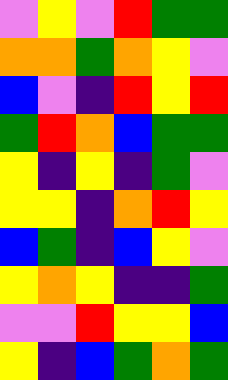[["violet", "yellow", "violet", "red", "green", "green"], ["orange", "orange", "green", "orange", "yellow", "violet"], ["blue", "violet", "indigo", "red", "yellow", "red"], ["green", "red", "orange", "blue", "green", "green"], ["yellow", "indigo", "yellow", "indigo", "green", "violet"], ["yellow", "yellow", "indigo", "orange", "red", "yellow"], ["blue", "green", "indigo", "blue", "yellow", "violet"], ["yellow", "orange", "yellow", "indigo", "indigo", "green"], ["violet", "violet", "red", "yellow", "yellow", "blue"], ["yellow", "indigo", "blue", "green", "orange", "green"]]